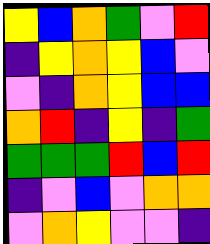[["yellow", "blue", "orange", "green", "violet", "red"], ["indigo", "yellow", "orange", "yellow", "blue", "violet"], ["violet", "indigo", "orange", "yellow", "blue", "blue"], ["orange", "red", "indigo", "yellow", "indigo", "green"], ["green", "green", "green", "red", "blue", "red"], ["indigo", "violet", "blue", "violet", "orange", "orange"], ["violet", "orange", "yellow", "violet", "violet", "indigo"]]